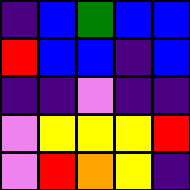[["indigo", "blue", "green", "blue", "blue"], ["red", "blue", "blue", "indigo", "blue"], ["indigo", "indigo", "violet", "indigo", "indigo"], ["violet", "yellow", "yellow", "yellow", "red"], ["violet", "red", "orange", "yellow", "indigo"]]